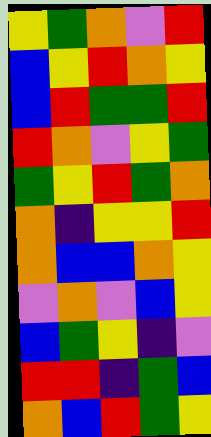[["yellow", "green", "orange", "violet", "red"], ["blue", "yellow", "red", "orange", "yellow"], ["blue", "red", "green", "green", "red"], ["red", "orange", "violet", "yellow", "green"], ["green", "yellow", "red", "green", "orange"], ["orange", "indigo", "yellow", "yellow", "red"], ["orange", "blue", "blue", "orange", "yellow"], ["violet", "orange", "violet", "blue", "yellow"], ["blue", "green", "yellow", "indigo", "violet"], ["red", "red", "indigo", "green", "blue"], ["orange", "blue", "red", "green", "yellow"]]